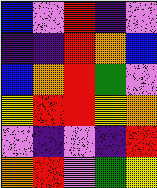[["blue", "violet", "red", "indigo", "violet"], ["indigo", "indigo", "red", "orange", "blue"], ["blue", "orange", "red", "green", "violet"], ["yellow", "red", "red", "yellow", "orange"], ["violet", "indigo", "violet", "indigo", "red"], ["orange", "red", "violet", "green", "yellow"]]